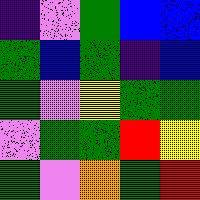[["indigo", "violet", "green", "blue", "blue"], ["green", "blue", "green", "indigo", "blue"], ["green", "violet", "yellow", "green", "green"], ["violet", "green", "green", "red", "yellow"], ["green", "violet", "orange", "green", "red"]]